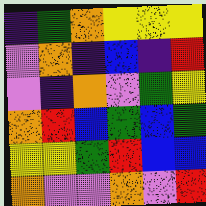[["indigo", "green", "orange", "yellow", "yellow", "yellow"], ["violet", "orange", "indigo", "blue", "indigo", "red"], ["violet", "indigo", "orange", "violet", "green", "yellow"], ["orange", "red", "blue", "green", "blue", "green"], ["yellow", "yellow", "green", "red", "blue", "blue"], ["orange", "violet", "violet", "orange", "violet", "red"]]